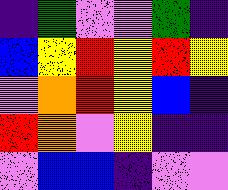[["indigo", "green", "violet", "violet", "green", "indigo"], ["blue", "yellow", "red", "yellow", "red", "yellow"], ["violet", "orange", "red", "yellow", "blue", "indigo"], ["red", "orange", "violet", "yellow", "indigo", "indigo"], ["violet", "blue", "blue", "indigo", "violet", "violet"]]